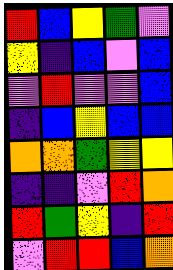[["red", "blue", "yellow", "green", "violet"], ["yellow", "indigo", "blue", "violet", "blue"], ["violet", "red", "violet", "violet", "blue"], ["indigo", "blue", "yellow", "blue", "blue"], ["orange", "orange", "green", "yellow", "yellow"], ["indigo", "indigo", "violet", "red", "orange"], ["red", "green", "yellow", "indigo", "red"], ["violet", "red", "red", "blue", "orange"]]